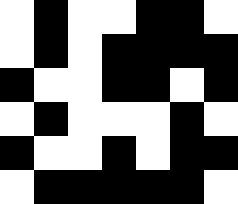[["white", "black", "white", "white", "black", "black", "white"], ["white", "black", "white", "black", "black", "black", "black"], ["black", "white", "white", "black", "black", "white", "black"], ["white", "black", "white", "white", "white", "black", "white"], ["black", "white", "white", "black", "white", "black", "black"], ["white", "black", "black", "black", "black", "black", "white"]]